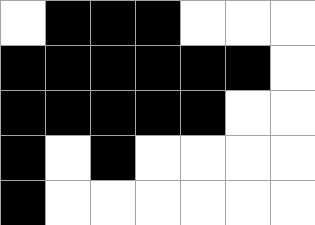[["white", "black", "black", "black", "white", "white", "white"], ["black", "black", "black", "black", "black", "black", "white"], ["black", "black", "black", "black", "black", "white", "white"], ["black", "white", "black", "white", "white", "white", "white"], ["black", "white", "white", "white", "white", "white", "white"]]